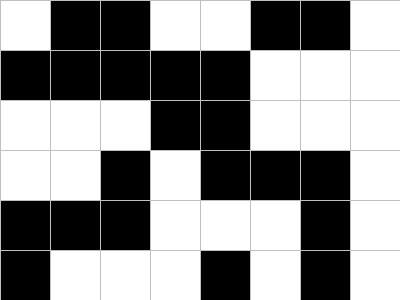[["white", "black", "black", "white", "white", "black", "black", "white"], ["black", "black", "black", "black", "black", "white", "white", "white"], ["white", "white", "white", "black", "black", "white", "white", "white"], ["white", "white", "black", "white", "black", "black", "black", "white"], ["black", "black", "black", "white", "white", "white", "black", "white"], ["black", "white", "white", "white", "black", "white", "black", "white"]]